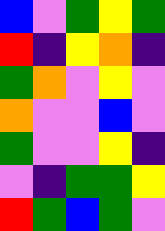[["blue", "violet", "green", "yellow", "green"], ["red", "indigo", "yellow", "orange", "indigo"], ["green", "orange", "violet", "yellow", "violet"], ["orange", "violet", "violet", "blue", "violet"], ["green", "violet", "violet", "yellow", "indigo"], ["violet", "indigo", "green", "green", "yellow"], ["red", "green", "blue", "green", "violet"]]